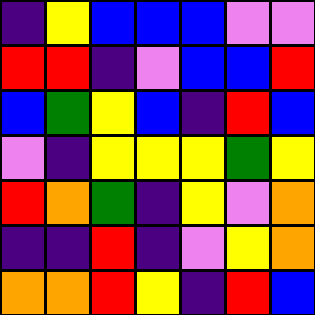[["indigo", "yellow", "blue", "blue", "blue", "violet", "violet"], ["red", "red", "indigo", "violet", "blue", "blue", "red"], ["blue", "green", "yellow", "blue", "indigo", "red", "blue"], ["violet", "indigo", "yellow", "yellow", "yellow", "green", "yellow"], ["red", "orange", "green", "indigo", "yellow", "violet", "orange"], ["indigo", "indigo", "red", "indigo", "violet", "yellow", "orange"], ["orange", "orange", "red", "yellow", "indigo", "red", "blue"]]